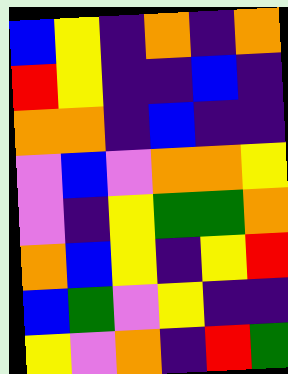[["blue", "yellow", "indigo", "orange", "indigo", "orange"], ["red", "yellow", "indigo", "indigo", "blue", "indigo"], ["orange", "orange", "indigo", "blue", "indigo", "indigo"], ["violet", "blue", "violet", "orange", "orange", "yellow"], ["violet", "indigo", "yellow", "green", "green", "orange"], ["orange", "blue", "yellow", "indigo", "yellow", "red"], ["blue", "green", "violet", "yellow", "indigo", "indigo"], ["yellow", "violet", "orange", "indigo", "red", "green"]]